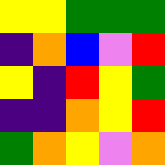[["yellow", "yellow", "green", "green", "green"], ["indigo", "orange", "blue", "violet", "red"], ["yellow", "indigo", "red", "yellow", "green"], ["indigo", "indigo", "orange", "yellow", "red"], ["green", "orange", "yellow", "violet", "orange"]]